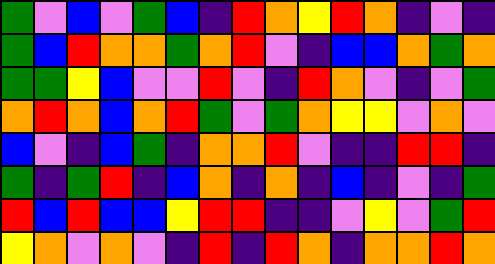[["green", "violet", "blue", "violet", "green", "blue", "indigo", "red", "orange", "yellow", "red", "orange", "indigo", "violet", "indigo"], ["green", "blue", "red", "orange", "orange", "green", "orange", "red", "violet", "indigo", "blue", "blue", "orange", "green", "orange"], ["green", "green", "yellow", "blue", "violet", "violet", "red", "violet", "indigo", "red", "orange", "violet", "indigo", "violet", "green"], ["orange", "red", "orange", "blue", "orange", "red", "green", "violet", "green", "orange", "yellow", "yellow", "violet", "orange", "violet"], ["blue", "violet", "indigo", "blue", "green", "indigo", "orange", "orange", "red", "violet", "indigo", "indigo", "red", "red", "indigo"], ["green", "indigo", "green", "red", "indigo", "blue", "orange", "indigo", "orange", "indigo", "blue", "indigo", "violet", "indigo", "green"], ["red", "blue", "red", "blue", "blue", "yellow", "red", "red", "indigo", "indigo", "violet", "yellow", "violet", "green", "red"], ["yellow", "orange", "violet", "orange", "violet", "indigo", "red", "indigo", "red", "orange", "indigo", "orange", "orange", "red", "orange"]]